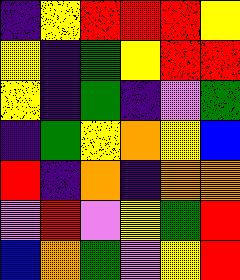[["indigo", "yellow", "red", "red", "red", "yellow"], ["yellow", "indigo", "green", "yellow", "red", "red"], ["yellow", "indigo", "green", "indigo", "violet", "green"], ["indigo", "green", "yellow", "orange", "yellow", "blue"], ["red", "indigo", "orange", "indigo", "orange", "orange"], ["violet", "red", "violet", "yellow", "green", "red"], ["blue", "orange", "green", "violet", "yellow", "red"]]